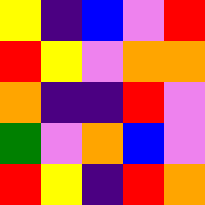[["yellow", "indigo", "blue", "violet", "red"], ["red", "yellow", "violet", "orange", "orange"], ["orange", "indigo", "indigo", "red", "violet"], ["green", "violet", "orange", "blue", "violet"], ["red", "yellow", "indigo", "red", "orange"]]